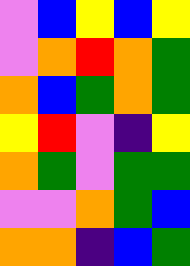[["violet", "blue", "yellow", "blue", "yellow"], ["violet", "orange", "red", "orange", "green"], ["orange", "blue", "green", "orange", "green"], ["yellow", "red", "violet", "indigo", "yellow"], ["orange", "green", "violet", "green", "green"], ["violet", "violet", "orange", "green", "blue"], ["orange", "orange", "indigo", "blue", "green"]]